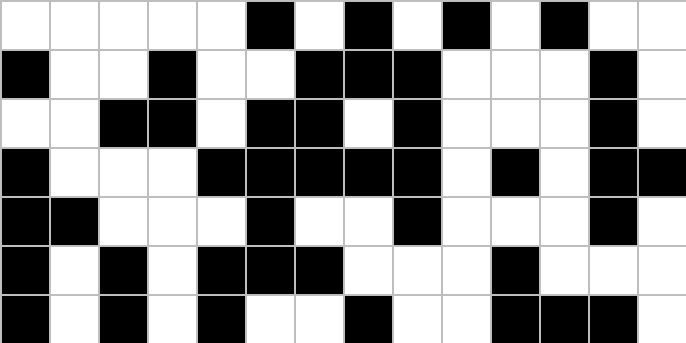[["white", "white", "white", "white", "white", "black", "white", "black", "white", "black", "white", "black", "white", "white"], ["black", "white", "white", "black", "white", "white", "black", "black", "black", "white", "white", "white", "black", "white"], ["white", "white", "black", "black", "white", "black", "black", "white", "black", "white", "white", "white", "black", "white"], ["black", "white", "white", "white", "black", "black", "black", "black", "black", "white", "black", "white", "black", "black"], ["black", "black", "white", "white", "white", "black", "white", "white", "black", "white", "white", "white", "black", "white"], ["black", "white", "black", "white", "black", "black", "black", "white", "white", "white", "black", "white", "white", "white"], ["black", "white", "black", "white", "black", "white", "white", "black", "white", "white", "black", "black", "black", "white"]]